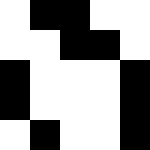[["white", "black", "black", "white", "white"], ["white", "white", "black", "black", "white"], ["black", "white", "white", "white", "black"], ["black", "white", "white", "white", "black"], ["white", "black", "white", "white", "black"]]